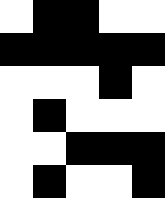[["white", "black", "black", "white", "white"], ["black", "black", "black", "black", "black"], ["white", "white", "white", "black", "white"], ["white", "black", "white", "white", "white"], ["white", "white", "black", "black", "black"], ["white", "black", "white", "white", "black"]]